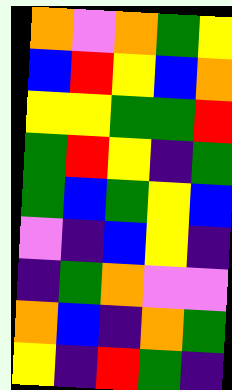[["orange", "violet", "orange", "green", "yellow"], ["blue", "red", "yellow", "blue", "orange"], ["yellow", "yellow", "green", "green", "red"], ["green", "red", "yellow", "indigo", "green"], ["green", "blue", "green", "yellow", "blue"], ["violet", "indigo", "blue", "yellow", "indigo"], ["indigo", "green", "orange", "violet", "violet"], ["orange", "blue", "indigo", "orange", "green"], ["yellow", "indigo", "red", "green", "indigo"]]